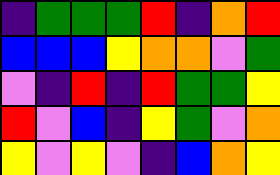[["indigo", "green", "green", "green", "red", "indigo", "orange", "red"], ["blue", "blue", "blue", "yellow", "orange", "orange", "violet", "green"], ["violet", "indigo", "red", "indigo", "red", "green", "green", "yellow"], ["red", "violet", "blue", "indigo", "yellow", "green", "violet", "orange"], ["yellow", "violet", "yellow", "violet", "indigo", "blue", "orange", "yellow"]]